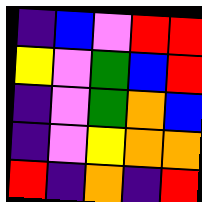[["indigo", "blue", "violet", "red", "red"], ["yellow", "violet", "green", "blue", "red"], ["indigo", "violet", "green", "orange", "blue"], ["indigo", "violet", "yellow", "orange", "orange"], ["red", "indigo", "orange", "indigo", "red"]]